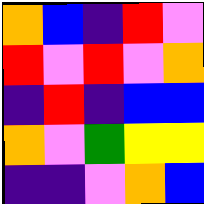[["orange", "blue", "indigo", "red", "violet"], ["red", "violet", "red", "violet", "orange"], ["indigo", "red", "indigo", "blue", "blue"], ["orange", "violet", "green", "yellow", "yellow"], ["indigo", "indigo", "violet", "orange", "blue"]]